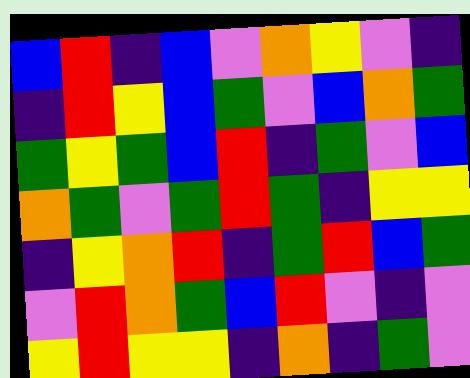[["blue", "red", "indigo", "blue", "violet", "orange", "yellow", "violet", "indigo"], ["indigo", "red", "yellow", "blue", "green", "violet", "blue", "orange", "green"], ["green", "yellow", "green", "blue", "red", "indigo", "green", "violet", "blue"], ["orange", "green", "violet", "green", "red", "green", "indigo", "yellow", "yellow"], ["indigo", "yellow", "orange", "red", "indigo", "green", "red", "blue", "green"], ["violet", "red", "orange", "green", "blue", "red", "violet", "indigo", "violet"], ["yellow", "red", "yellow", "yellow", "indigo", "orange", "indigo", "green", "violet"]]